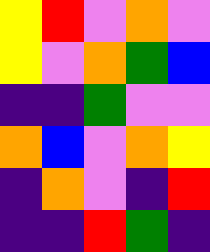[["yellow", "red", "violet", "orange", "violet"], ["yellow", "violet", "orange", "green", "blue"], ["indigo", "indigo", "green", "violet", "violet"], ["orange", "blue", "violet", "orange", "yellow"], ["indigo", "orange", "violet", "indigo", "red"], ["indigo", "indigo", "red", "green", "indigo"]]